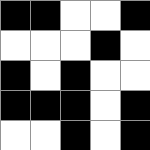[["black", "black", "white", "white", "black"], ["white", "white", "white", "black", "white"], ["black", "white", "black", "white", "white"], ["black", "black", "black", "white", "black"], ["white", "white", "black", "white", "black"]]